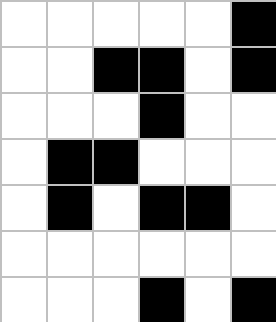[["white", "white", "white", "white", "white", "black"], ["white", "white", "black", "black", "white", "black"], ["white", "white", "white", "black", "white", "white"], ["white", "black", "black", "white", "white", "white"], ["white", "black", "white", "black", "black", "white"], ["white", "white", "white", "white", "white", "white"], ["white", "white", "white", "black", "white", "black"]]